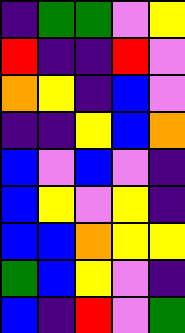[["indigo", "green", "green", "violet", "yellow"], ["red", "indigo", "indigo", "red", "violet"], ["orange", "yellow", "indigo", "blue", "violet"], ["indigo", "indigo", "yellow", "blue", "orange"], ["blue", "violet", "blue", "violet", "indigo"], ["blue", "yellow", "violet", "yellow", "indigo"], ["blue", "blue", "orange", "yellow", "yellow"], ["green", "blue", "yellow", "violet", "indigo"], ["blue", "indigo", "red", "violet", "green"]]